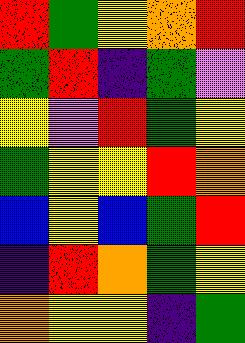[["red", "green", "yellow", "orange", "red"], ["green", "red", "indigo", "green", "violet"], ["yellow", "violet", "red", "green", "yellow"], ["green", "yellow", "yellow", "red", "orange"], ["blue", "yellow", "blue", "green", "red"], ["indigo", "red", "orange", "green", "yellow"], ["orange", "yellow", "yellow", "indigo", "green"]]